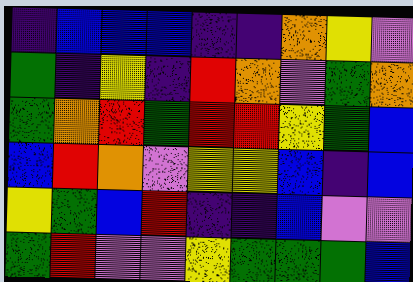[["indigo", "blue", "blue", "blue", "indigo", "indigo", "orange", "yellow", "violet"], ["green", "indigo", "yellow", "indigo", "red", "orange", "violet", "green", "orange"], ["green", "orange", "red", "green", "red", "red", "yellow", "green", "blue"], ["blue", "red", "orange", "violet", "yellow", "yellow", "blue", "indigo", "blue"], ["yellow", "green", "blue", "red", "indigo", "indigo", "blue", "violet", "violet"], ["green", "red", "violet", "violet", "yellow", "green", "green", "green", "blue"]]